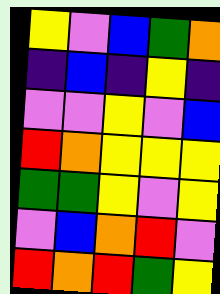[["yellow", "violet", "blue", "green", "orange"], ["indigo", "blue", "indigo", "yellow", "indigo"], ["violet", "violet", "yellow", "violet", "blue"], ["red", "orange", "yellow", "yellow", "yellow"], ["green", "green", "yellow", "violet", "yellow"], ["violet", "blue", "orange", "red", "violet"], ["red", "orange", "red", "green", "yellow"]]